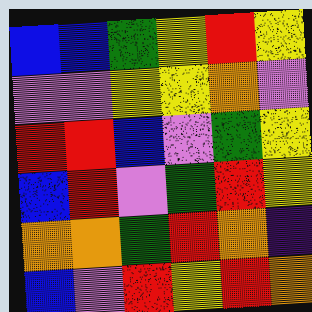[["blue", "blue", "green", "yellow", "red", "yellow"], ["violet", "violet", "yellow", "yellow", "orange", "violet"], ["red", "red", "blue", "violet", "green", "yellow"], ["blue", "red", "violet", "green", "red", "yellow"], ["orange", "orange", "green", "red", "orange", "indigo"], ["blue", "violet", "red", "yellow", "red", "orange"]]